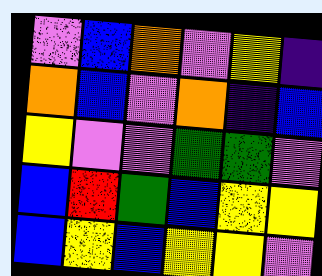[["violet", "blue", "orange", "violet", "yellow", "indigo"], ["orange", "blue", "violet", "orange", "indigo", "blue"], ["yellow", "violet", "violet", "green", "green", "violet"], ["blue", "red", "green", "blue", "yellow", "yellow"], ["blue", "yellow", "blue", "yellow", "yellow", "violet"]]